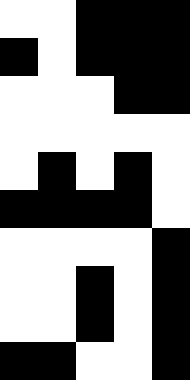[["white", "white", "black", "black", "black"], ["black", "white", "black", "black", "black"], ["white", "white", "white", "black", "black"], ["white", "white", "white", "white", "white"], ["white", "black", "white", "black", "white"], ["black", "black", "black", "black", "white"], ["white", "white", "white", "white", "black"], ["white", "white", "black", "white", "black"], ["white", "white", "black", "white", "black"], ["black", "black", "white", "white", "black"]]